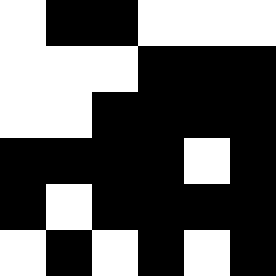[["white", "black", "black", "white", "white", "white"], ["white", "white", "white", "black", "black", "black"], ["white", "white", "black", "black", "black", "black"], ["black", "black", "black", "black", "white", "black"], ["black", "white", "black", "black", "black", "black"], ["white", "black", "white", "black", "white", "black"]]